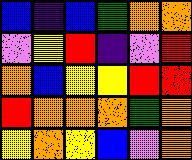[["blue", "indigo", "blue", "green", "orange", "orange"], ["violet", "yellow", "red", "indigo", "violet", "red"], ["orange", "blue", "yellow", "yellow", "red", "red"], ["red", "orange", "orange", "orange", "green", "orange"], ["yellow", "orange", "yellow", "blue", "violet", "orange"]]